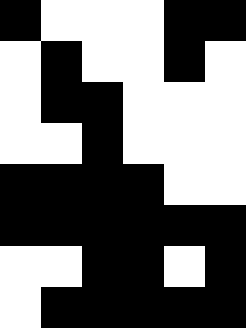[["black", "white", "white", "white", "black", "black"], ["white", "black", "white", "white", "black", "white"], ["white", "black", "black", "white", "white", "white"], ["white", "white", "black", "white", "white", "white"], ["black", "black", "black", "black", "white", "white"], ["black", "black", "black", "black", "black", "black"], ["white", "white", "black", "black", "white", "black"], ["white", "black", "black", "black", "black", "black"]]